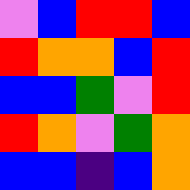[["violet", "blue", "red", "red", "blue"], ["red", "orange", "orange", "blue", "red"], ["blue", "blue", "green", "violet", "red"], ["red", "orange", "violet", "green", "orange"], ["blue", "blue", "indigo", "blue", "orange"]]